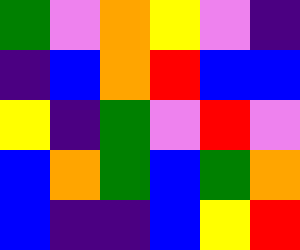[["green", "violet", "orange", "yellow", "violet", "indigo"], ["indigo", "blue", "orange", "red", "blue", "blue"], ["yellow", "indigo", "green", "violet", "red", "violet"], ["blue", "orange", "green", "blue", "green", "orange"], ["blue", "indigo", "indigo", "blue", "yellow", "red"]]